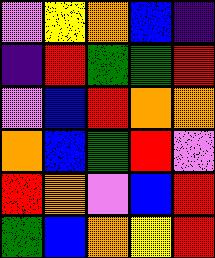[["violet", "yellow", "orange", "blue", "indigo"], ["indigo", "red", "green", "green", "red"], ["violet", "blue", "red", "orange", "orange"], ["orange", "blue", "green", "red", "violet"], ["red", "orange", "violet", "blue", "red"], ["green", "blue", "orange", "yellow", "red"]]